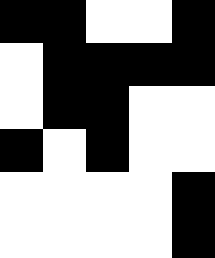[["black", "black", "white", "white", "black"], ["white", "black", "black", "black", "black"], ["white", "black", "black", "white", "white"], ["black", "white", "black", "white", "white"], ["white", "white", "white", "white", "black"], ["white", "white", "white", "white", "black"]]